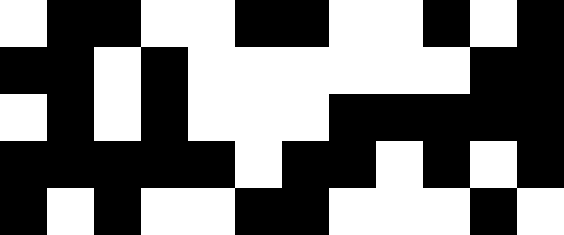[["white", "black", "black", "white", "white", "black", "black", "white", "white", "black", "white", "black"], ["black", "black", "white", "black", "white", "white", "white", "white", "white", "white", "black", "black"], ["white", "black", "white", "black", "white", "white", "white", "black", "black", "black", "black", "black"], ["black", "black", "black", "black", "black", "white", "black", "black", "white", "black", "white", "black"], ["black", "white", "black", "white", "white", "black", "black", "white", "white", "white", "black", "white"]]